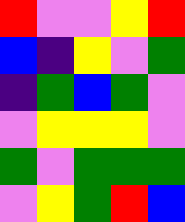[["red", "violet", "violet", "yellow", "red"], ["blue", "indigo", "yellow", "violet", "green"], ["indigo", "green", "blue", "green", "violet"], ["violet", "yellow", "yellow", "yellow", "violet"], ["green", "violet", "green", "green", "green"], ["violet", "yellow", "green", "red", "blue"]]